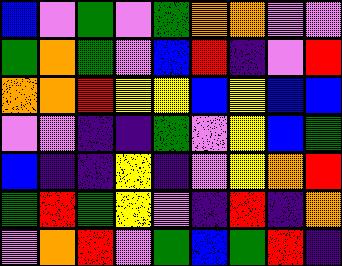[["blue", "violet", "green", "violet", "green", "orange", "orange", "violet", "violet"], ["green", "orange", "green", "violet", "blue", "red", "indigo", "violet", "red"], ["orange", "orange", "red", "yellow", "yellow", "blue", "yellow", "blue", "blue"], ["violet", "violet", "indigo", "indigo", "green", "violet", "yellow", "blue", "green"], ["blue", "indigo", "indigo", "yellow", "indigo", "violet", "yellow", "orange", "red"], ["green", "red", "green", "yellow", "violet", "indigo", "red", "indigo", "orange"], ["violet", "orange", "red", "violet", "green", "blue", "green", "red", "indigo"]]